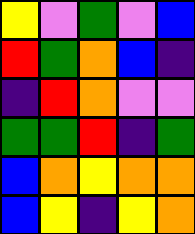[["yellow", "violet", "green", "violet", "blue"], ["red", "green", "orange", "blue", "indigo"], ["indigo", "red", "orange", "violet", "violet"], ["green", "green", "red", "indigo", "green"], ["blue", "orange", "yellow", "orange", "orange"], ["blue", "yellow", "indigo", "yellow", "orange"]]